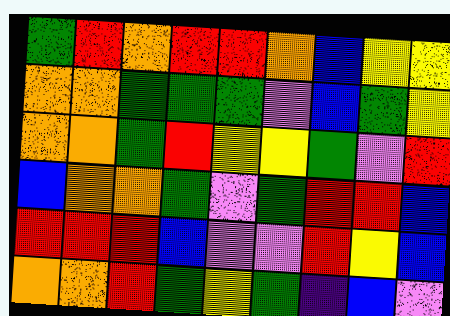[["green", "red", "orange", "red", "red", "orange", "blue", "yellow", "yellow"], ["orange", "orange", "green", "green", "green", "violet", "blue", "green", "yellow"], ["orange", "orange", "green", "red", "yellow", "yellow", "green", "violet", "red"], ["blue", "orange", "orange", "green", "violet", "green", "red", "red", "blue"], ["red", "red", "red", "blue", "violet", "violet", "red", "yellow", "blue"], ["orange", "orange", "red", "green", "yellow", "green", "indigo", "blue", "violet"]]